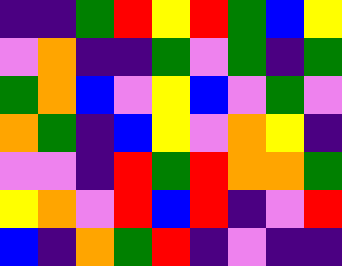[["indigo", "indigo", "green", "red", "yellow", "red", "green", "blue", "yellow"], ["violet", "orange", "indigo", "indigo", "green", "violet", "green", "indigo", "green"], ["green", "orange", "blue", "violet", "yellow", "blue", "violet", "green", "violet"], ["orange", "green", "indigo", "blue", "yellow", "violet", "orange", "yellow", "indigo"], ["violet", "violet", "indigo", "red", "green", "red", "orange", "orange", "green"], ["yellow", "orange", "violet", "red", "blue", "red", "indigo", "violet", "red"], ["blue", "indigo", "orange", "green", "red", "indigo", "violet", "indigo", "indigo"]]